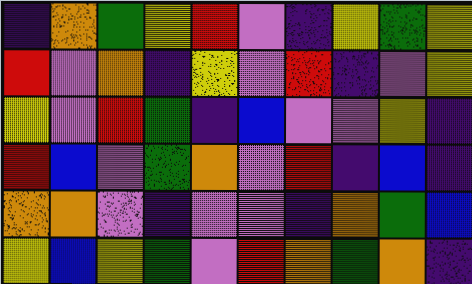[["indigo", "orange", "green", "yellow", "red", "violet", "indigo", "yellow", "green", "yellow"], ["red", "violet", "orange", "indigo", "yellow", "violet", "red", "indigo", "violet", "yellow"], ["yellow", "violet", "red", "green", "indigo", "blue", "violet", "violet", "yellow", "indigo"], ["red", "blue", "violet", "green", "orange", "violet", "red", "indigo", "blue", "indigo"], ["orange", "orange", "violet", "indigo", "violet", "violet", "indigo", "orange", "green", "blue"], ["yellow", "blue", "yellow", "green", "violet", "red", "orange", "green", "orange", "indigo"]]